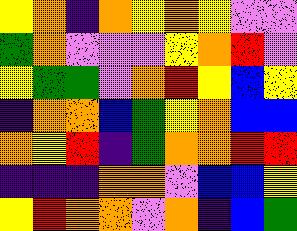[["yellow", "orange", "indigo", "orange", "yellow", "orange", "yellow", "violet", "violet"], ["green", "orange", "violet", "violet", "violet", "yellow", "orange", "red", "violet"], ["yellow", "green", "green", "violet", "orange", "red", "yellow", "blue", "yellow"], ["indigo", "orange", "orange", "blue", "green", "yellow", "orange", "blue", "blue"], ["orange", "yellow", "red", "indigo", "green", "orange", "orange", "red", "red"], ["indigo", "indigo", "indigo", "orange", "orange", "violet", "blue", "blue", "yellow"], ["yellow", "red", "orange", "orange", "violet", "orange", "indigo", "blue", "green"]]